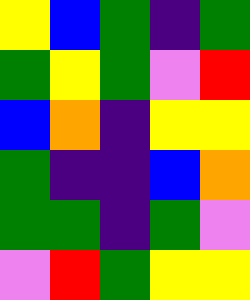[["yellow", "blue", "green", "indigo", "green"], ["green", "yellow", "green", "violet", "red"], ["blue", "orange", "indigo", "yellow", "yellow"], ["green", "indigo", "indigo", "blue", "orange"], ["green", "green", "indigo", "green", "violet"], ["violet", "red", "green", "yellow", "yellow"]]